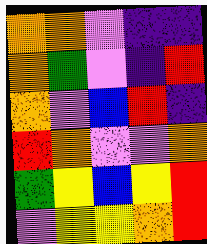[["orange", "orange", "violet", "indigo", "indigo"], ["orange", "green", "violet", "indigo", "red"], ["orange", "violet", "blue", "red", "indigo"], ["red", "orange", "violet", "violet", "orange"], ["green", "yellow", "blue", "yellow", "red"], ["violet", "yellow", "yellow", "orange", "red"]]